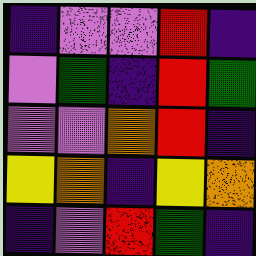[["indigo", "violet", "violet", "red", "indigo"], ["violet", "green", "indigo", "red", "green"], ["violet", "violet", "orange", "red", "indigo"], ["yellow", "orange", "indigo", "yellow", "orange"], ["indigo", "violet", "red", "green", "indigo"]]